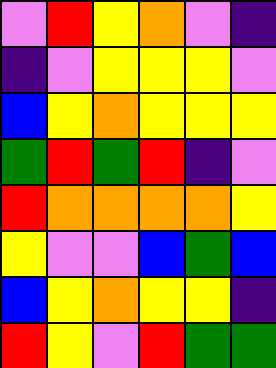[["violet", "red", "yellow", "orange", "violet", "indigo"], ["indigo", "violet", "yellow", "yellow", "yellow", "violet"], ["blue", "yellow", "orange", "yellow", "yellow", "yellow"], ["green", "red", "green", "red", "indigo", "violet"], ["red", "orange", "orange", "orange", "orange", "yellow"], ["yellow", "violet", "violet", "blue", "green", "blue"], ["blue", "yellow", "orange", "yellow", "yellow", "indigo"], ["red", "yellow", "violet", "red", "green", "green"]]